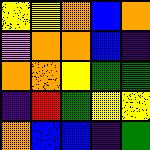[["yellow", "yellow", "orange", "blue", "orange"], ["violet", "orange", "orange", "blue", "indigo"], ["orange", "orange", "yellow", "green", "green"], ["indigo", "red", "green", "yellow", "yellow"], ["orange", "blue", "blue", "indigo", "green"]]